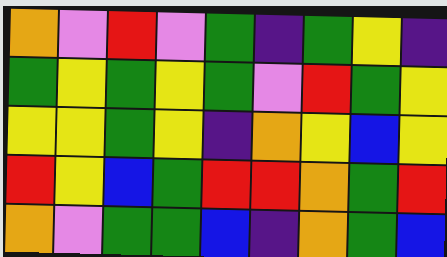[["orange", "violet", "red", "violet", "green", "indigo", "green", "yellow", "indigo"], ["green", "yellow", "green", "yellow", "green", "violet", "red", "green", "yellow"], ["yellow", "yellow", "green", "yellow", "indigo", "orange", "yellow", "blue", "yellow"], ["red", "yellow", "blue", "green", "red", "red", "orange", "green", "red"], ["orange", "violet", "green", "green", "blue", "indigo", "orange", "green", "blue"]]